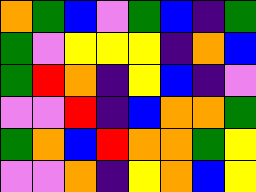[["orange", "green", "blue", "violet", "green", "blue", "indigo", "green"], ["green", "violet", "yellow", "yellow", "yellow", "indigo", "orange", "blue"], ["green", "red", "orange", "indigo", "yellow", "blue", "indigo", "violet"], ["violet", "violet", "red", "indigo", "blue", "orange", "orange", "green"], ["green", "orange", "blue", "red", "orange", "orange", "green", "yellow"], ["violet", "violet", "orange", "indigo", "yellow", "orange", "blue", "yellow"]]